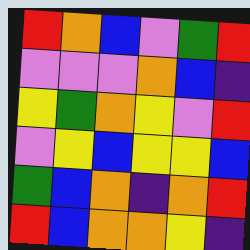[["red", "orange", "blue", "violet", "green", "red"], ["violet", "violet", "violet", "orange", "blue", "indigo"], ["yellow", "green", "orange", "yellow", "violet", "red"], ["violet", "yellow", "blue", "yellow", "yellow", "blue"], ["green", "blue", "orange", "indigo", "orange", "red"], ["red", "blue", "orange", "orange", "yellow", "indigo"]]